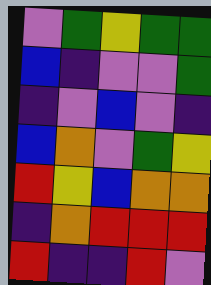[["violet", "green", "yellow", "green", "green"], ["blue", "indigo", "violet", "violet", "green"], ["indigo", "violet", "blue", "violet", "indigo"], ["blue", "orange", "violet", "green", "yellow"], ["red", "yellow", "blue", "orange", "orange"], ["indigo", "orange", "red", "red", "red"], ["red", "indigo", "indigo", "red", "violet"]]